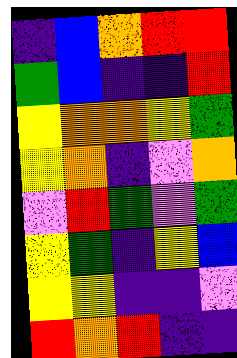[["indigo", "blue", "orange", "red", "red"], ["green", "blue", "indigo", "indigo", "red"], ["yellow", "orange", "orange", "yellow", "green"], ["yellow", "orange", "indigo", "violet", "orange"], ["violet", "red", "green", "violet", "green"], ["yellow", "green", "indigo", "yellow", "blue"], ["yellow", "yellow", "indigo", "indigo", "violet"], ["red", "orange", "red", "indigo", "indigo"]]